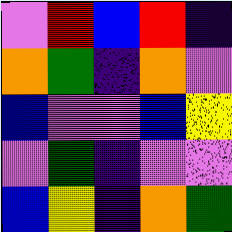[["violet", "red", "blue", "red", "indigo"], ["orange", "green", "indigo", "orange", "violet"], ["blue", "violet", "violet", "blue", "yellow"], ["violet", "green", "indigo", "violet", "violet"], ["blue", "yellow", "indigo", "orange", "green"]]